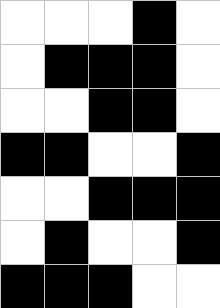[["white", "white", "white", "black", "white"], ["white", "black", "black", "black", "white"], ["white", "white", "black", "black", "white"], ["black", "black", "white", "white", "black"], ["white", "white", "black", "black", "black"], ["white", "black", "white", "white", "black"], ["black", "black", "black", "white", "white"]]